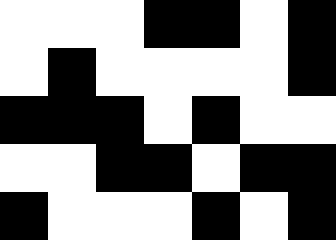[["white", "white", "white", "black", "black", "white", "black"], ["white", "black", "white", "white", "white", "white", "black"], ["black", "black", "black", "white", "black", "white", "white"], ["white", "white", "black", "black", "white", "black", "black"], ["black", "white", "white", "white", "black", "white", "black"]]